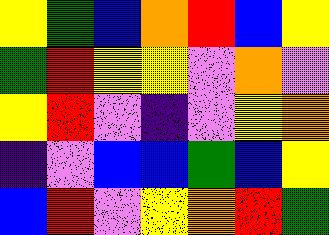[["yellow", "green", "blue", "orange", "red", "blue", "yellow"], ["green", "red", "yellow", "yellow", "violet", "orange", "violet"], ["yellow", "red", "violet", "indigo", "violet", "yellow", "orange"], ["indigo", "violet", "blue", "blue", "green", "blue", "yellow"], ["blue", "red", "violet", "yellow", "orange", "red", "green"]]